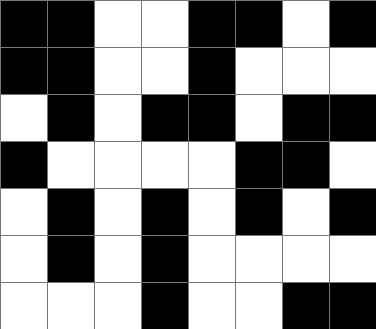[["black", "black", "white", "white", "black", "black", "white", "black"], ["black", "black", "white", "white", "black", "white", "white", "white"], ["white", "black", "white", "black", "black", "white", "black", "black"], ["black", "white", "white", "white", "white", "black", "black", "white"], ["white", "black", "white", "black", "white", "black", "white", "black"], ["white", "black", "white", "black", "white", "white", "white", "white"], ["white", "white", "white", "black", "white", "white", "black", "black"]]